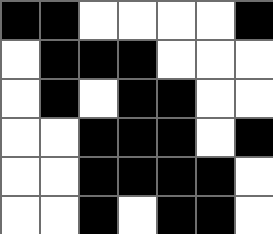[["black", "black", "white", "white", "white", "white", "black"], ["white", "black", "black", "black", "white", "white", "white"], ["white", "black", "white", "black", "black", "white", "white"], ["white", "white", "black", "black", "black", "white", "black"], ["white", "white", "black", "black", "black", "black", "white"], ["white", "white", "black", "white", "black", "black", "white"]]